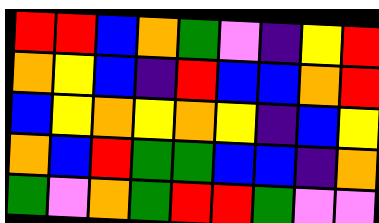[["red", "red", "blue", "orange", "green", "violet", "indigo", "yellow", "red"], ["orange", "yellow", "blue", "indigo", "red", "blue", "blue", "orange", "red"], ["blue", "yellow", "orange", "yellow", "orange", "yellow", "indigo", "blue", "yellow"], ["orange", "blue", "red", "green", "green", "blue", "blue", "indigo", "orange"], ["green", "violet", "orange", "green", "red", "red", "green", "violet", "violet"]]